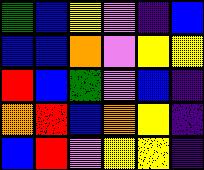[["green", "blue", "yellow", "violet", "indigo", "blue"], ["blue", "blue", "orange", "violet", "yellow", "yellow"], ["red", "blue", "green", "violet", "blue", "indigo"], ["orange", "red", "blue", "orange", "yellow", "indigo"], ["blue", "red", "violet", "yellow", "yellow", "indigo"]]